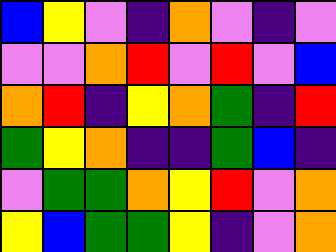[["blue", "yellow", "violet", "indigo", "orange", "violet", "indigo", "violet"], ["violet", "violet", "orange", "red", "violet", "red", "violet", "blue"], ["orange", "red", "indigo", "yellow", "orange", "green", "indigo", "red"], ["green", "yellow", "orange", "indigo", "indigo", "green", "blue", "indigo"], ["violet", "green", "green", "orange", "yellow", "red", "violet", "orange"], ["yellow", "blue", "green", "green", "yellow", "indigo", "violet", "orange"]]